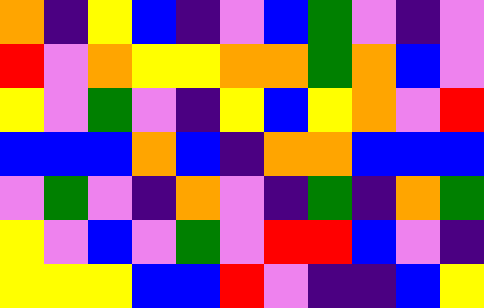[["orange", "indigo", "yellow", "blue", "indigo", "violet", "blue", "green", "violet", "indigo", "violet"], ["red", "violet", "orange", "yellow", "yellow", "orange", "orange", "green", "orange", "blue", "violet"], ["yellow", "violet", "green", "violet", "indigo", "yellow", "blue", "yellow", "orange", "violet", "red"], ["blue", "blue", "blue", "orange", "blue", "indigo", "orange", "orange", "blue", "blue", "blue"], ["violet", "green", "violet", "indigo", "orange", "violet", "indigo", "green", "indigo", "orange", "green"], ["yellow", "violet", "blue", "violet", "green", "violet", "red", "red", "blue", "violet", "indigo"], ["yellow", "yellow", "yellow", "blue", "blue", "red", "violet", "indigo", "indigo", "blue", "yellow"]]